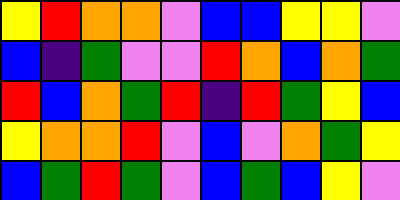[["yellow", "red", "orange", "orange", "violet", "blue", "blue", "yellow", "yellow", "violet"], ["blue", "indigo", "green", "violet", "violet", "red", "orange", "blue", "orange", "green"], ["red", "blue", "orange", "green", "red", "indigo", "red", "green", "yellow", "blue"], ["yellow", "orange", "orange", "red", "violet", "blue", "violet", "orange", "green", "yellow"], ["blue", "green", "red", "green", "violet", "blue", "green", "blue", "yellow", "violet"]]